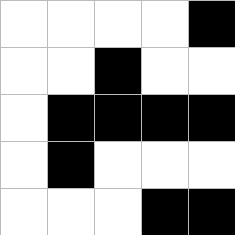[["white", "white", "white", "white", "black"], ["white", "white", "black", "white", "white"], ["white", "black", "black", "black", "black"], ["white", "black", "white", "white", "white"], ["white", "white", "white", "black", "black"]]